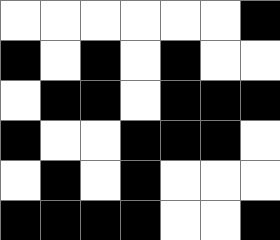[["white", "white", "white", "white", "white", "white", "black"], ["black", "white", "black", "white", "black", "white", "white"], ["white", "black", "black", "white", "black", "black", "black"], ["black", "white", "white", "black", "black", "black", "white"], ["white", "black", "white", "black", "white", "white", "white"], ["black", "black", "black", "black", "white", "white", "black"]]